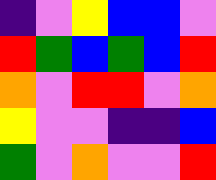[["indigo", "violet", "yellow", "blue", "blue", "violet"], ["red", "green", "blue", "green", "blue", "red"], ["orange", "violet", "red", "red", "violet", "orange"], ["yellow", "violet", "violet", "indigo", "indigo", "blue"], ["green", "violet", "orange", "violet", "violet", "red"]]